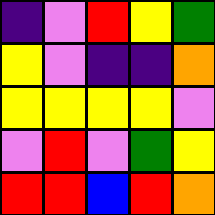[["indigo", "violet", "red", "yellow", "green"], ["yellow", "violet", "indigo", "indigo", "orange"], ["yellow", "yellow", "yellow", "yellow", "violet"], ["violet", "red", "violet", "green", "yellow"], ["red", "red", "blue", "red", "orange"]]